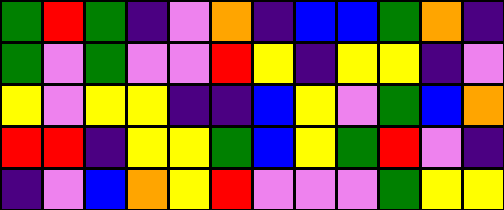[["green", "red", "green", "indigo", "violet", "orange", "indigo", "blue", "blue", "green", "orange", "indigo"], ["green", "violet", "green", "violet", "violet", "red", "yellow", "indigo", "yellow", "yellow", "indigo", "violet"], ["yellow", "violet", "yellow", "yellow", "indigo", "indigo", "blue", "yellow", "violet", "green", "blue", "orange"], ["red", "red", "indigo", "yellow", "yellow", "green", "blue", "yellow", "green", "red", "violet", "indigo"], ["indigo", "violet", "blue", "orange", "yellow", "red", "violet", "violet", "violet", "green", "yellow", "yellow"]]